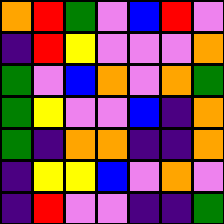[["orange", "red", "green", "violet", "blue", "red", "violet"], ["indigo", "red", "yellow", "violet", "violet", "violet", "orange"], ["green", "violet", "blue", "orange", "violet", "orange", "green"], ["green", "yellow", "violet", "violet", "blue", "indigo", "orange"], ["green", "indigo", "orange", "orange", "indigo", "indigo", "orange"], ["indigo", "yellow", "yellow", "blue", "violet", "orange", "violet"], ["indigo", "red", "violet", "violet", "indigo", "indigo", "green"]]